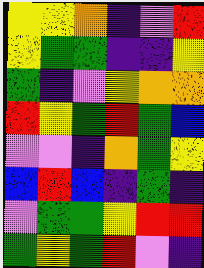[["yellow", "yellow", "orange", "indigo", "violet", "red"], ["yellow", "green", "green", "indigo", "indigo", "yellow"], ["green", "indigo", "violet", "yellow", "orange", "orange"], ["red", "yellow", "green", "red", "green", "blue"], ["violet", "violet", "indigo", "orange", "green", "yellow"], ["blue", "red", "blue", "indigo", "green", "indigo"], ["violet", "green", "green", "yellow", "red", "red"], ["green", "yellow", "green", "red", "violet", "indigo"]]